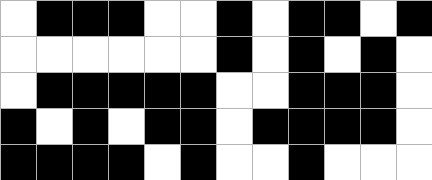[["white", "black", "black", "black", "white", "white", "black", "white", "black", "black", "white", "black"], ["white", "white", "white", "white", "white", "white", "black", "white", "black", "white", "black", "white"], ["white", "black", "black", "black", "black", "black", "white", "white", "black", "black", "black", "white"], ["black", "white", "black", "white", "black", "black", "white", "black", "black", "black", "black", "white"], ["black", "black", "black", "black", "white", "black", "white", "white", "black", "white", "white", "white"]]